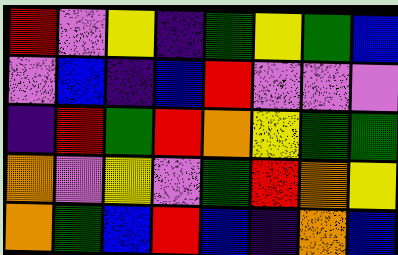[["red", "violet", "yellow", "indigo", "green", "yellow", "green", "blue"], ["violet", "blue", "indigo", "blue", "red", "violet", "violet", "violet"], ["indigo", "red", "green", "red", "orange", "yellow", "green", "green"], ["orange", "violet", "yellow", "violet", "green", "red", "orange", "yellow"], ["orange", "green", "blue", "red", "blue", "indigo", "orange", "blue"]]